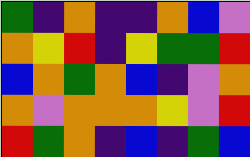[["green", "indigo", "orange", "indigo", "indigo", "orange", "blue", "violet"], ["orange", "yellow", "red", "indigo", "yellow", "green", "green", "red"], ["blue", "orange", "green", "orange", "blue", "indigo", "violet", "orange"], ["orange", "violet", "orange", "orange", "orange", "yellow", "violet", "red"], ["red", "green", "orange", "indigo", "blue", "indigo", "green", "blue"]]